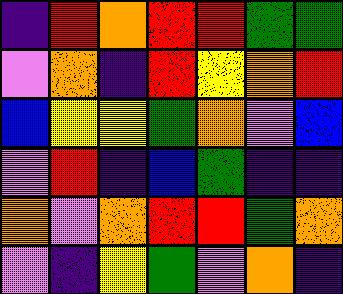[["indigo", "red", "orange", "red", "red", "green", "green"], ["violet", "orange", "indigo", "red", "yellow", "orange", "red"], ["blue", "yellow", "yellow", "green", "orange", "violet", "blue"], ["violet", "red", "indigo", "blue", "green", "indigo", "indigo"], ["orange", "violet", "orange", "red", "red", "green", "orange"], ["violet", "indigo", "yellow", "green", "violet", "orange", "indigo"]]